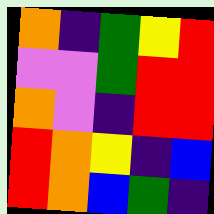[["orange", "indigo", "green", "yellow", "red"], ["violet", "violet", "green", "red", "red"], ["orange", "violet", "indigo", "red", "red"], ["red", "orange", "yellow", "indigo", "blue"], ["red", "orange", "blue", "green", "indigo"]]